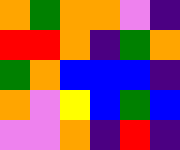[["orange", "green", "orange", "orange", "violet", "indigo"], ["red", "red", "orange", "indigo", "green", "orange"], ["green", "orange", "blue", "blue", "blue", "indigo"], ["orange", "violet", "yellow", "blue", "green", "blue"], ["violet", "violet", "orange", "indigo", "red", "indigo"]]